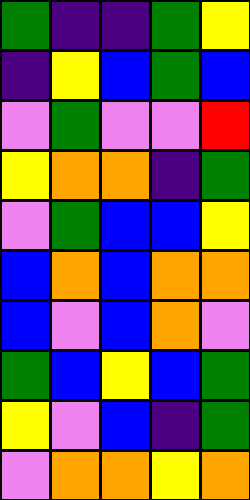[["green", "indigo", "indigo", "green", "yellow"], ["indigo", "yellow", "blue", "green", "blue"], ["violet", "green", "violet", "violet", "red"], ["yellow", "orange", "orange", "indigo", "green"], ["violet", "green", "blue", "blue", "yellow"], ["blue", "orange", "blue", "orange", "orange"], ["blue", "violet", "blue", "orange", "violet"], ["green", "blue", "yellow", "blue", "green"], ["yellow", "violet", "blue", "indigo", "green"], ["violet", "orange", "orange", "yellow", "orange"]]